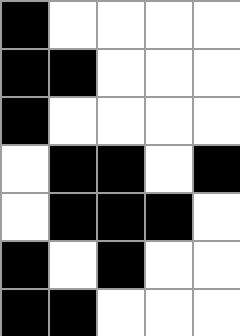[["black", "white", "white", "white", "white"], ["black", "black", "white", "white", "white"], ["black", "white", "white", "white", "white"], ["white", "black", "black", "white", "black"], ["white", "black", "black", "black", "white"], ["black", "white", "black", "white", "white"], ["black", "black", "white", "white", "white"]]